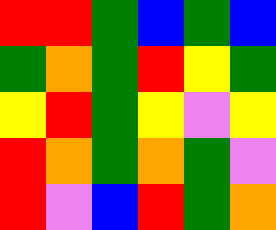[["red", "red", "green", "blue", "green", "blue"], ["green", "orange", "green", "red", "yellow", "green"], ["yellow", "red", "green", "yellow", "violet", "yellow"], ["red", "orange", "green", "orange", "green", "violet"], ["red", "violet", "blue", "red", "green", "orange"]]